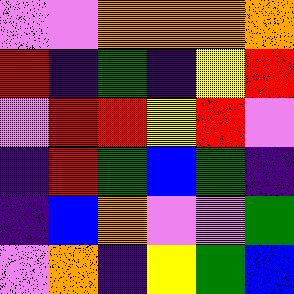[["violet", "violet", "orange", "orange", "orange", "orange"], ["red", "indigo", "green", "indigo", "yellow", "red"], ["violet", "red", "red", "yellow", "red", "violet"], ["indigo", "red", "green", "blue", "green", "indigo"], ["indigo", "blue", "orange", "violet", "violet", "green"], ["violet", "orange", "indigo", "yellow", "green", "blue"]]